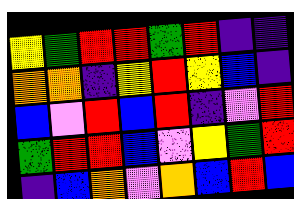[["yellow", "green", "red", "red", "green", "red", "indigo", "indigo"], ["orange", "orange", "indigo", "yellow", "red", "yellow", "blue", "indigo"], ["blue", "violet", "red", "blue", "red", "indigo", "violet", "red"], ["green", "red", "red", "blue", "violet", "yellow", "green", "red"], ["indigo", "blue", "orange", "violet", "orange", "blue", "red", "blue"]]